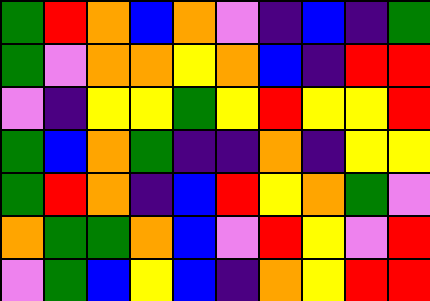[["green", "red", "orange", "blue", "orange", "violet", "indigo", "blue", "indigo", "green"], ["green", "violet", "orange", "orange", "yellow", "orange", "blue", "indigo", "red", "red"], ["violet", "indigo", "yellow", "yellow", "green", "yellow", "red", "yellow", "yellow", "red"], ["green", "blue", "orange", "green", "indigo", "indigo", "orange", "indigo", "yellow", "yellow"], ["green", "red", "orange", "indigo", "blue", "red", "yellow", "orange", "green", "violet"], ["orange", "green", "green", "orange", "blue", "violet", "red", "yellow", "violet", "red"], ["violet", "green", "blue", "yellow", "blue", "indigo", "orange", "yellow", "red", "red"]]